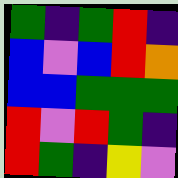[["green", "indigo", "green", "red", "indigo"], ["blue", "violet", "blue", "red", "orange"], ["blue", "blue", "green", "green", "green"], ["red", "violet", "red", "green", "indigo"], ["red", "green", "indigo", "yellow", "violet"]]